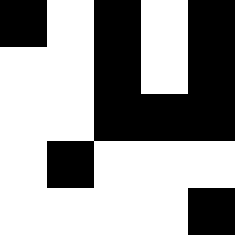[["black", "white", "black", "white", "black"], ["white", "white", "black", "white", "black"], ["white", "white", "black", "black", "black"], ["white", "black", "white", "white", "white"], ["white", "white", "white", "white", "black"]]